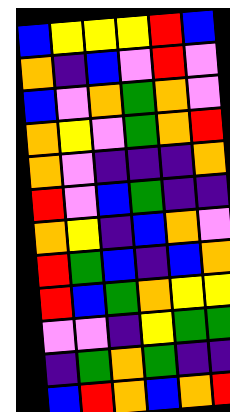[["blue", "yellow", "yellow", "yellow", "red", "blue"], ["orange", "indigo", "blue", "violet", "red", "violet"], ["blue", "violet", "orange", "green", "orange", "violet"], ["orange", "yellow", "violet", "green", "orange", "red"], ["orange", "violet", "indigo", "indigo", "indigo", "orange"], ["red", "violet", "blue", "green", "indigo", "indigo"], ["orange", "yellow", "indigo", "blue", "orange", "violet"], ["red", "green", "blue", "indigo", "blue", "orange"], ["red", "blue", "green", "orange", "yellow", "yellow"], ["violet", "violet", "indigo", "yellow", "green", "green"], ["indigo", "green", "orange", "green", "indigo", "indigo"], ["blue", "red", "orange", "blue", "orange", "red"]]